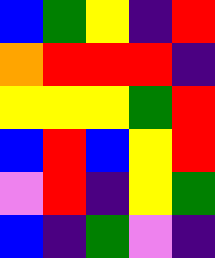[["blue", "green", "yellow", "indigo", "red"], ["orange", "red", "red", "red", "indigo"], ["yellow", "yellow", "yellow", "green", "red"], ["blue", "red", "blue", "yellow", "red"], ["violet", "red", "indigo", "yellow", "green"], ["blue", "indigo", "green", "violet", "indigo"]]